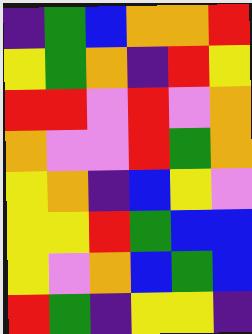[["indigo", "green", "blue", "orange", "orange", "red"], ["yellow", "green", "orange", "indigo", "red", "yellow"], ["red", "red", "violet", "red", "violet", "orange"], ["orange", "violet", "violet", "red", "green", "orange"], ["yellow", "orange", "indigo", "blue", "yellow", "violet"], ["yellow", "yellow", "red", "green", "blue", "blue"], ["yellow", "violet", "orange", "blue", "green", "blue"], ["red", "green", "indigo", "yellow", "yellow", "indigo"]]